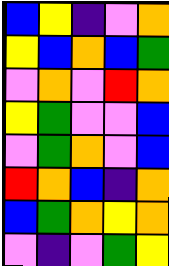[["blue", "yellow", "indigo", "violet", "orange"], ["yellow", "blue", "orange", "blue", "green"], ["violet", "orange", "violet", "red", "orange"], ["yellow", "green", "violet", "violet", "blue"], ["violet", "green", "orange", "violet", "blue"], ["red", "orange", "blue", "indigo", "orange"], ["blue", "green", "orange", "yellow", "orange"], ["violet", "indigo", "violet", "green", "yellow"]]